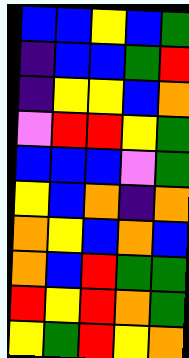[["blue", "blue", "yellow", "blue", "green"], ["indigo", "blue", "blue", "green", "red"], ["indigo", "yellow", "yellow", "blue", "orange"], ["violet", "red", "red", "yellow", "green"], ["blue", "blue", "blue", "violet", "green"], ["yellow", "blue", "orange", "indigo", "orange"], ["orange", "yellow", "blue", "orange", "blue"], ["orange", "blue", "red", "green", "green"], ["red", "yellow", "red", "orange", "green"], ["yellow", "green", "red", "yellow", "orange"]]